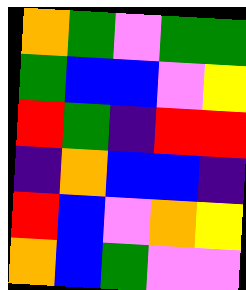[["orange", "green", "violet", "green", "green"], ["green", "blue", "blue", "violet", "yellow"], ["red", "green", "indigo", "red", "red"], ["indigo", "orange", "blue", "blue", "indigo"], ["red", "blue", "violet", "orange", "yellow"], ["orange", "blue", "green", "violet", "violet"]]